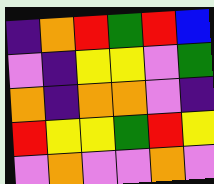[["indigo", "orange", "red", "green", "red", "blue"], ["violet", "indigo", "yellow", "yellow", "violet", "green"], ["orange", "indigo", "orange", "orange", "violet", "indigo"], ["red", "yellow", "yellow", "green", "red", "yellow"], ["violet", "orange", "violet", "violet", "orange", "violet"]]